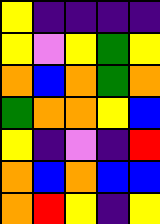[["yellow", "indigo", "indigo", "indigo", "indigo"], ["yellow", "violet", "yellow", "green", "yellow"], ["orange", "blue", "orange", "green", "orange"], ["green", "orange", "orange", "yellow", "blue"], ["yellow", "indigo", "violet", "indigo", "red"], ["orange", "blue", "orange", "blue", "blue"], ["orange", "red", "yellow", "indigo", "yellow"]]